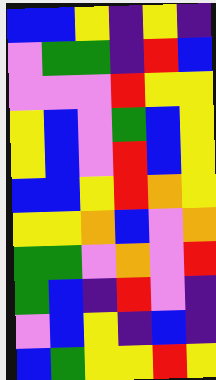[["blue", "blue", "yellow", "indigo", "yellow", "indigo"], ["violet", "green", "green", "indigo", "red", "blue"], ["violet", "violet", "violet", "red", "yellow", "yellow"], ["yellow", "blue", "violet", "green", "blue", "yellow"], ["yellow", "blue", "violet", "red", "blue", "yellow"], ["blue", "blue", "yellow", "red", "orange", "yellow"], ["yellow", "yellow", "orange", "blue", "violet", "orange"], ["green", "green", "violet", "orange", "violet", "red"], ["green", "blue", "indigo", "red", "violet", "indigo"], ["violet", "blue", "yellow", "indigo", "blue", "indigo"], ["blue", "green", "yellow", "yellow", "red", "yellow"]]